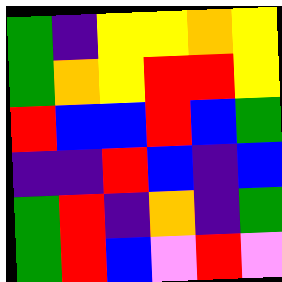[["green", "indigo", "yellow", "yellow", "orange", "yellow"], ["green", "orange", "yellow", "red", "red", "yellow"], ["red", "blue", "blue", "red", "blue", "green"], ["indigo", "indigo", "red", "blue", "indigo", "blue"], ["green", "red", "indigo", "orange", "indigo", "green"], ["green", "red", "blue", "violet", "red", "violet"]]